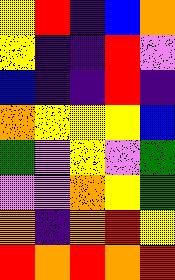[["yellow", "red", "indigo", "blue", "orange"], ["yellow", "indigo", "indigo", "red", "violet"], ["blue", "indigo", "indigo", "red", "indigo"], ["orange", "yellow", "yellow", "yellow", "blue"], ["green", "violet", "yellow", "violet", "green"], ["violet", "violet", "orange", "yellow", "green"], ["orange", "indigo", "orange", "red", "yellow"], ["red", "orange", "red", "orange", "red"]]